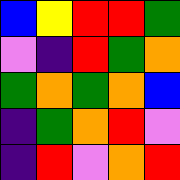[["blue", "yellow", "red", "red", "green"], ["violet", "indigo", "red", "green", "orange"], ["green", "orange", "green", "orange", "blue"], ["indigo", "green", "orange", "red", "violet"], ["indigo", "red", "violet", "orange", "red"]]